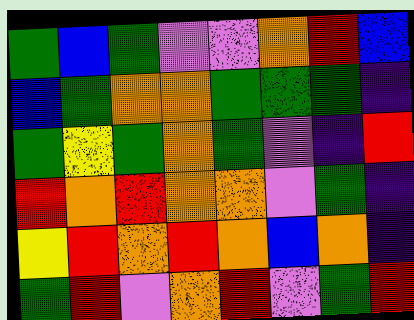[["green", "blue", "green", "violet", "violet", "orange", "red", "blue"], ["blue", "green", "orange", "orange", "green", "green", "green", "indigo"], ["green", "yellow", "green", "orange", "green", "violet", "indigo", "red"], ["red", "orange", "red", "orange", "orange", "violet", "green", "indigo"], ["yellow", "red", "orange", "red", "orange", "blue", "orange", "indigo"], ["green", "red", "violet", "orange", "red", "violet", "green", "red"]]